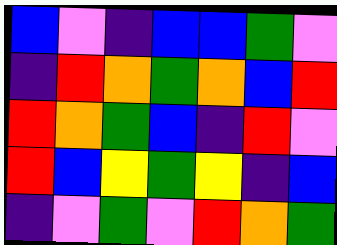[["blue", "violet", "indigo", "blue", "blue", "green", "violet"], ["indigo", "red", "orange", "green", "orange", "blue", "red"], ["red", "orange", "green", "blue", "indigo", "red", "violet"], ["red", "blue", "yellow", "green", "yellow", "indigo", "blue"], ["indigo", "violet", "green", "violet", "red", "orange", "green"]]